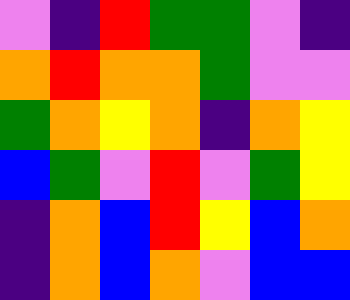[["violet", "indigo", "red", "green", "green", "violet", "indigo"], ["orange", "red", "orange", "orange", "green", "violet", "violet"], ["green", "orange", "yellow", "orange", "indigo", "orange", "yellow"], ["blue", "green", "violet", "red", "violet", "green", "yellow"], ["indigo", "orange", "blue", "red", "yellow", "blue", "orange"], ["indigo", "orange", "blue", "orange", "violet", "blue", "blue"]]